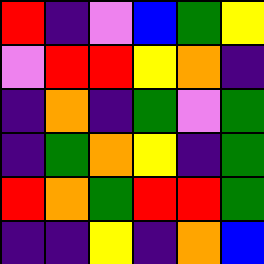[["red", "indigo", "violet", "blue", "green", "yellow"], ["violet", "red", "red", "yellow", "orange", "indigo"], ["indigo", "orange", "indigo", "green", "violet", "green"], ["indigo", "green", "orange", "yellow", "indigo", "green"], ["red", "orange", "green", "red", "red", "green"], ["indigo", "indigo", "yellow", "indigo", "orange", "blue"]]